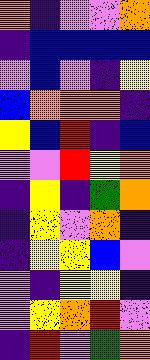[["orange", "indigo", "violet", "violet", "orange"], ["indigo", "blue", "blue", "blue", "blue"], ["violet", "blue", "violet", "indigo", "yellow"], ["blue", "orange", "orange", "orange", "indigo"], ["yellow", "blue", "red", "indigo", "blue"], ["violet", "violet", "red", "yellow", "orange"], ["indigo", "yellow", "indigo", "green", "orange"], ["indigo", "yellow", "violet", "orange", "indigo"], ["indigo", "yellow", "yellow", "blue", "violet"], ["violet", "indigo", "yellow", "yellow", "indigo"], ["violet", "yellow", "orange", "red", "violet"], ["indigo", "red", "violet", "green", "orange"]]